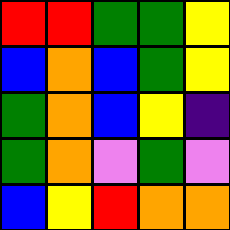[["red", "red", "green", "green", "yellow"], ["blue", "orange", "blue", "green", "yellow"], ["green", "orange", "blue", "yellow", "indigo"], ["green", "orange", "violet", "green", "violet"], ["blue", "yellow", "red", "orange", "orange"]]